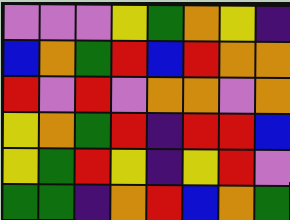[["violet", "violet", "violet", "yellow", "green", "orange", "yellow", "indigo"], ["blue", "orange", "green", "red", "blue", "red", "orange", "orange"], ["red", "violet", "red", "violet", "orange", "orange", "violet", "orange"], ["yellow", "orange", "green", "red", "indigo", "red", "red", "blue"], ["yellow", "green", "red", "yellow", "indigo", "yellow", "red", "violet"], ["green", "green", "indigo", "orange", "red", "blue", "orange", "green"]]